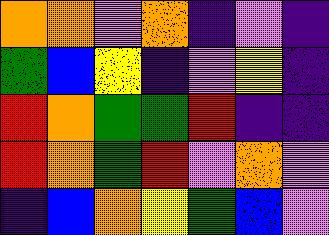[["orange", "orange", "violet", "orange", "indigo", "violet", "indigo"], ["green", "blue", "yellow", "indigo", "violet", "yellow", "indigo"], ["red", "orange", "green", "green", "red", "indigo", "indigo"], ["red", "orange", "green", "red", "violet", "orange", "violet"], ["indigo", "blue", "orange", "yellow", "green", "blue", "violet"]]